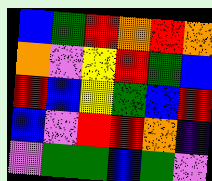[["blue", "green", "red", "orange", "red", "orange"], ["orange", "violet", "yellow", "red", "green", "blue"], ["red", "blue", "yellow", "green", "blue", "red"], ["blue", "violet", "red", "red", "orange", "indigo"], ["violet", "green", "green", "blue", "green", "violet"]]